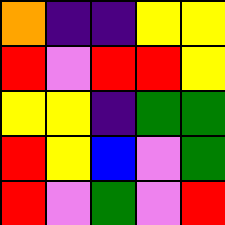[["orange", "indigo", "indigo", "yellow", "yellow"], ["red", "violet", "red", "red", "yellow"], ["yellow", "yellow", "indigo", "green", "green"], ["red", "yellow", "blue", "violet", "green"], ["red", "violet", "green", "violet", "red"]]